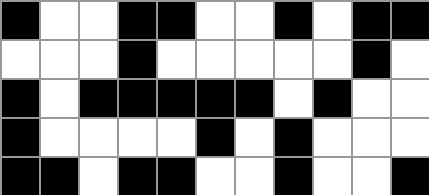[["black", "white", "white", "black", "black", "white", "white", "black", "white", "black", "black"], ["white", "white", "white", "black", "white", "white", "white", "white", "white", "black", "white"], ["black", "white", "black", "black", "black", "black", "black", "white", "black", "white", "white"], ["black", "white", "white", "white", "white", "black", "white", "black", "white", "white", "white"], ["black", "black", "white", "black", "black", "white", "white", "black", "white", "white", "black"]]